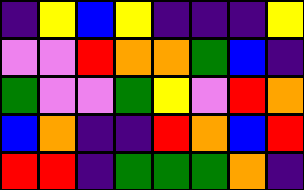[["indigo", "yellow", "blue", "yellow", "indigo", "indigo", "indigo", "yellow"], ["violet", "violet", "red", "orange", "orange", "green", "blue", "indigo"], ["green", "violet", "violet", "green", "yellow", "violet", "red", "orange"], ["blue", "orange", "indigo", "indigo", "red", "orange", "blue", "red"], ["red", "red", "indigo", "green", "green", "green", "orange", "indigo"]]